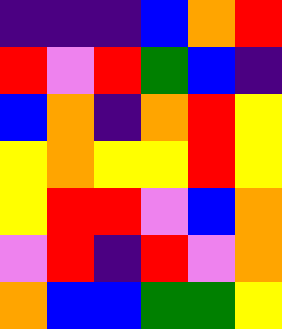[["indigo", "indigo", "indigo", "blue", "orange", "red"], ["red", "violet", "red", "green", "blue", "indigo"], ["blue", "orange", "indigo", "orange", "red", "yellow"], ["yellow", "orange", "yellow", "yellow", "red", "yellow"], ["yellow", "red", "red", "violet", "blue", "orange"], ["violet", "red", "indigo", "red", "violet", "orange"], ["orange", "blue", "blue", "green", "green", "yellow"]]